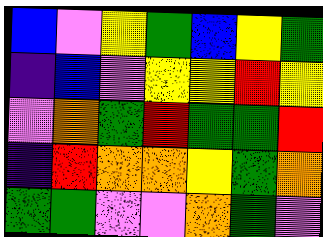[["blue", "violet", "yellow", "green", "blue", "yellow", "green"], ["indigo", "blue", "violet", "yellow", "yellow", "red", "yellow"], ["violet", "orange", "green", "red", "green", "green", "red"], ["indigo", "red", "orange", "orange", "yellow", "green", "orange"], ["green", "green", "violet", "violet", "orange", "green", "violet"]]